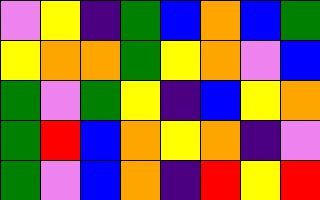[["violet", "yellow", "indigo", "green", "blue", "orange", "blue", "green"], ["yellow", "orange", "orange", "green", "yellow", "orange", "violet", "blue"], ["green", "violet", "green", "yellow", "indigo", "blue", "yellow", "orange"], ["green", "red", "blue", "orange", "yellow", "orange", "indigo", "violet"], ["green", "violet", "blue", "orange", "indigo", "red", "yellow", "red"]]